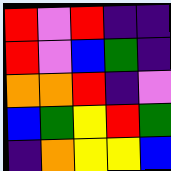[["red", "violet", "red", "indigo", "indigo"], ["red", "violet", "blue", "green", "indigo"], ["orange", "orange", "red", "indigo", "violet"], ["blue", "green", "yellow", "red", "green"], ["indigo", "orange", "yellow", "yellow", "blue"]]